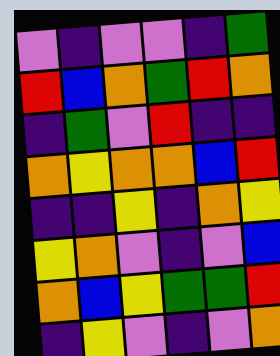[["violet", "indigo", "violet", "violet", "indigo", "green"], ["red", "blue", "orange", "green", "red", "orange"], ["indigo", "green", "violet", "red", "indigo", "indigo"], ["orange", "yellow", "orange", "orange", "blue", "red"], ["indigo", "indigo", "yellow", "indigo", "orange", "yellow"], ["yellow", "orange", "violet", "indigo", "violet", "blue"], ["orange", "blue", "yellow", "green", "green", "red"], ["indigo", "yellow", "violet", "indigo", "violet", "orange"]]